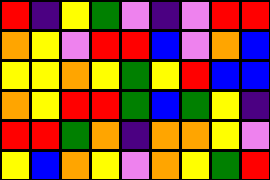[["red", "indigo", "yellow", "green", "violet", "indigo", "violet", "red", "red"], ["orange", "yellow", "violet", "red", "red", "blue", "violet", "orange", "blue"], ["yellow", "yellow", "orange", "yellow", "green", "yellow", "red", "blue", "blue"], ["orange", "yellow", "red", "red", "green", "blue", "green", "yellow", "indigo"], ["red", "red", "green", "orange", "indigo", "orange", "orange", "yellow", "violet"], ["yellow", "blue", "orange", "yellow", "violet", "orange", "yellow", "green", "red"]]